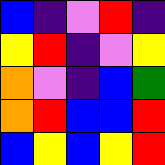[["blue", "indigo", "violet", "red", "indigo"], ["yellow", "red", "indigo", "violet", "yellow"], ["orange", "violet", "indigo", "blue", "green"], ["orange", "red", "blue", "blue", "red"], ["blue", "yellow", "blue", "yellow", "red"]]